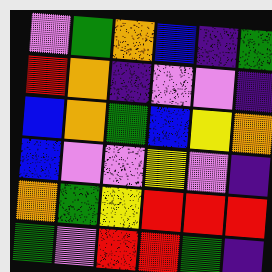[["violet", "green", "orange", "blue", "indigo", "green"], ["red", "orange", "indigo", "violet", "violet", "indigo"], ["blue", "orange", "green", "blue", "yellow", "orange"], ["blue", "violet", "violet", "yellow", "violet", "indigo"], ["orange", "green", "yellow", "red", "red", "red"], ["green", "violet", "red", "red", "green", "indigo"]]